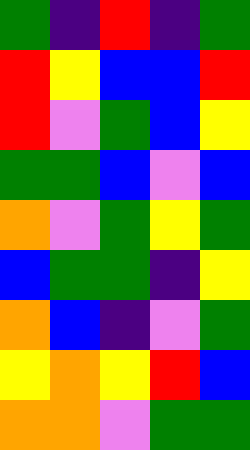[["green", "indigo", "red", "indigo", "green"], ["red", "yellow", "blue", "blue", "red"], ["red", "violet", "green", "blue", "yellow"], ["green", "green", "blue", "violet", "blue"], ["orange", "violet", "green", "yellow", "green"], ["blue", "green", "green", "indigo", "yellow"], ["orange", "blue", "indigo", "violet", "green"], ["yellow", "orange", "yellow", "red", "blue"], ["orange", "orange", "violet", "green", "green"]]